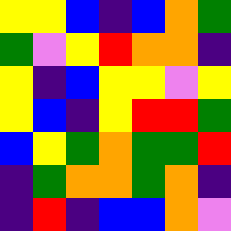[["yellow", "yellow", "blue", "indigo", "blue", "orange", "green"], ["green", "violet", "yellow", "red", "orange", "orange", "indigo"], ["yellow", "indigo", "blue", "yellow", "yellow", "violet", "yellow"], ["yellow", "blue", "indigo", "yellow", "red", "red", "green"], ["blue", "yellow", "green", "orange", "green", "green", "red"], ["indigo", "green", "orange", "orange", "green", "orange", "indigo"], ["indigo", "red", "indigo", "blue", "blue", "orange", "violet"]]